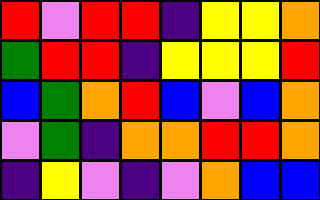[["red", "violet", "red", "red", "indigo", "yellow", "yellow", "orange"], ["green", "red", "red", "indigo", "yellow", "yellow", "yellow", "red"], ["blue", "green", "orange", "red", "blue", "violet", "blue", "orange"], ["violet", "green", "indigo", "orange", "orange", "red", "red", "orange"], ["indigo", "yellow", "violet", "indigo", "violet", "orange", "blue", "blue"]]